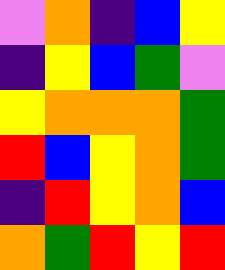[["violet", "orange", "indigo", "blue", "yellow"], ["indigo", "yellow", "blue", "green", "violet"], ["yellow", "orange", "orange", "orange", "green"], ["red", "blue", "yellow", "orange", "green"], ["indigo", "red", "yellow", "orange", "blue"], ["orange", "green", "red", "yellow", "red"]]